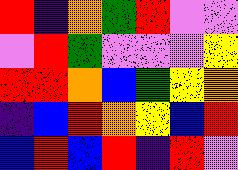[["red", "indigo", "orange", "green", "red", "violet", "violet"], ["violet", "red", "green", "violet", "violet", "violet", "yellow"], ["red", "red", "orange", "blue", "green", "yellow", "orange"], ["indigo", "blue", "red", "orange", "yellow", "blue", "red"], ["blue", "red", "blue", "red", "indigo", "red", "violet"]]